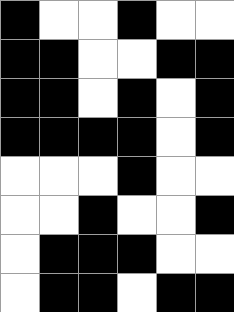[["black", "white", "white", "black", "white", "white"], ["black", "black", "white", "white", "black", "black"], ["black", "black", "white", "black", "white", "black"], ["black", "black", "black", "black", "white", "black"], ["white", "white", "white", "black", "white", "white"], ["white", "white", "black", "white", "white", "black"], ["white", "black", "black", "black", "white", "white"], ["white", "black", "black", "white", "black", "black"]]